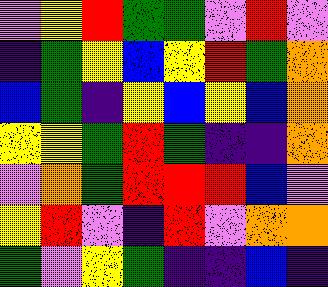[["violet", "yellow", "red", "green", "green", "violet", "red", "violet"], ["indigo", "green", "yellow", "blue", "yellow", "red", "green", "orange"], ["blue", "green", "indigo", "yellow", "blue", "yellow", "blue", "orange"], ["yellow", "yellow", "green", "red", "green", "indigo", "indigo", "orange"], ["violet", "orange", "green", "red", "red", "red", "blue", "violet"], ["yellow", "red", "violet", "indigo", "red", "violet", "orange", "orange"], ["green", "violet", "yellow", "green", "indigo", "indigo", "blue", "indigo"]]